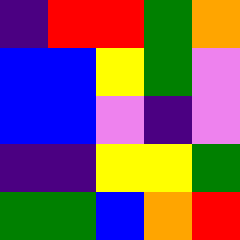[["indigo", "red", "red", "green", "orange"], ["blue", "blue", "yellow", "green", "violet"], ["blue", "blue", "violet", "indigo", "violet"], ["indigo", "indigo", "yellow", "yellow", "green"], ["green", "green", "blue", "orange", "red"]]